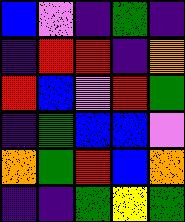[["blue", "violet", "indigo", "green", "indigo"], ["indigo", "red", "red", "indigo", "orange"], ["red", "blue", "violet", "red", "green"], ["indigo", "green", "blue", "blue", "violet"], ["orange", "green", "red", "blue", "orange"], ["indigo", "indigo", "green", "yellow", "green"]]